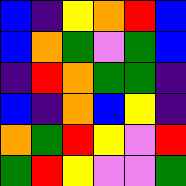[["blue", "indigo", "yellow", "orange", "red", "blue"], ["blue", "orange", "green", "violet", "green", "blue"], ["indigo", "red", "orange", "green", "green", "indigo"], ["blue", "indigo", "orange", "blue", "yellow", "indigo"], ["orange", "green", "red", "yellow", "violet", "red"], ["green", "red", "yellow", "violet", "violet", "green"]]